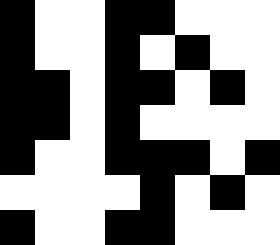[["black", "white", "white", "black", "black", "white", "white", "white"], ["black", "white", "white", "black", "white", "black", "white", "white"], ["black", "black", "white", "black", "black", "white", "black", "white"], ["black", "black", "white", "black", "white", "white", "white", "white"], ["black", "white", "white", "black", "black", "black", "white", "black"], ["white", "white", "white", "white", "black", "white", "black", "white"], ["black", "white", "white", "black", "black", "white", "white", "white"]]